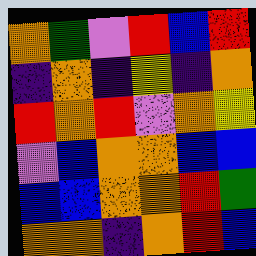[["orange", "green", "violet", "red", "blue", "red"], ["indigo", "orange", "indigo", "yellow", "indigo", "orange"], ["red", "orange", "red", "violet", "orange", "yellow"], ["violet", "blue", "orange", "orange", "blue", "blue"], ["blue", "blue", "orange", "orange", "red", "green"], ["orange", "orange", "indigo", "orange", "red", "blue"]]